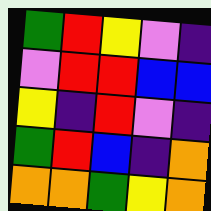[["green", "red", "yellow", "violet", "indigo"], ["violet", "red", "red", "blue", "blue"], ["yellow", "indigo", "red", "violet", "indigo"], ["green", "red", "blue", "indigo", "orange"], ["orange", "orange", "green", "yellow", "orange"]]